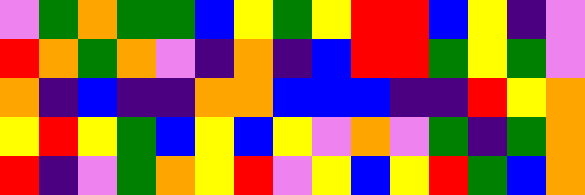[["violet", "green", "orange", "green", "green", "blue", "yellow", "green", "yellow", "red", "red", "blue", "yellow", "indigo", "violet"], ["red", "orange", "green", "orange", "violet", "indigo", "orange", "indigo", "blue", "red", "red", "green", "yellow", "green", "violet"], ["orange", "indigo", "blue", "indigo", "indigo", "orange", "orange", "blue", "blue", "blue", "indigo", "indigo", "red", "yellow", "orange"], ["yellow", "red", "yellow", "green", "blue", "yellow", "blue", "yellow", "violet", "orange", "violet", "green", "indigo", "green", "orange"], ["red", "indigo", "violet", "green", "orange", "yellow", "red", "violet", "yellow", "blue", "yellow", "red", "green", "blue", "orange"]]